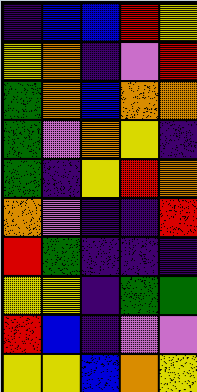[["indigo", "blue", "blue", "red", "yellow"], ["yellow", "orange", "indigo", "violet", "red"], ["green", "orange", "blue", "orange", "orange"], ["green", "violet", "orange", "yellow", "indigo"], ["green", "indigo", "yellow", "red", "orange"], ["orange", "violet", "indigo", "indigo", "red"], ["red", "green", "indigo", "indigo", "indigo"], ["yellow", "yellow", "indigo", "green", "green"], ["red", "blue", "indigo", "violet", "violet"], ["yellow", "yellow", "blue", "orange", "yellow"]]